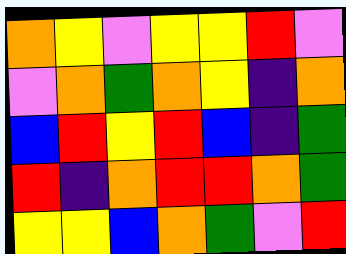[["orange", "yellow", "violet", "yellow", "yellow", "red", "violet"], ["violet", "orange", "green", "orange", "yellow", "indigo", "orange"], ["blue", "red", "yellow", "red", "blue", "indigo", "green"], ["red", "indigo", "orange", "red", "red", "orange", "green"], ["yellow", "yellow", "blue", "orange", "green", "violet", "red"]]